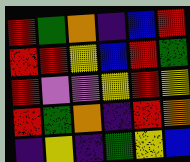[["red", "green", "orange", "indigo", "blue", "red"], ["red", "red", "yellow", "blue", "red", "green"], ["red", "violet", "violet", "yellow", "red", "yellow"], ["red", "green", "orange", "indigo", "red", "orange"], ["indigo", "yellow", "indigo", "green", "yellow", "blue"]]